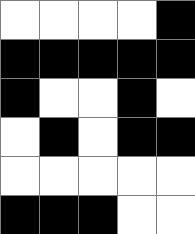[["white", "white", "white", "white", "black"], ["black", "black", "black", "black", "black"], ["black", "white", "white", "black", "white"], ["white", "black", "white", "black", "black"], ["white", "white", "white", "white", "white"], ["black", "black", "black", "white", "white"]]